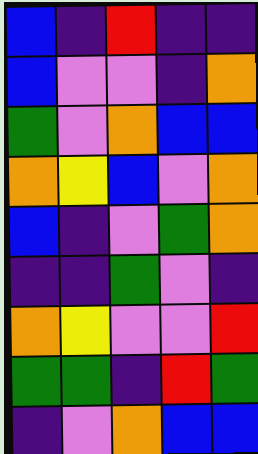[["blue", "indigo", "red", "indigo", "indigo"], ["blue", "violet", "violet", "indigo", "orange"], ["green", "violet", "orange", "blue", "blue"], ["orange", "yellow", "blue", "violet", "orange"], ["blue", "indigo", "violet", "green", "orange"], ["indigo", "indigo", "green", "violet", "indigo"], ["orange", "yellow", "violet", "violet", "red"], ["green", "green", "indigo", "red", "green"], ["indigo", "violet", "orange", "blue", "blue"]]